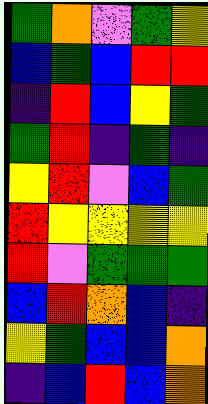[["green", "orange", "violet", "green", "yellow"], ["blue", "green", "blue", "red", "red"], ["indigo", "red", "blue", "yellow", "green"], ["green", "red", "indigo", "green", "indigo"], ["yellow", "red", "violet", "blue", "green"], ["red", "yellow", "yellow", "yellow", "yellow"], ["red", "violet", "green", "green", "green"], ["blue", "red", "orange", "blue", "indigo"], ["yellow", "green", "blue", "blue", "orange"], ["indigo", "blue", "red", "blue", "orange"]]